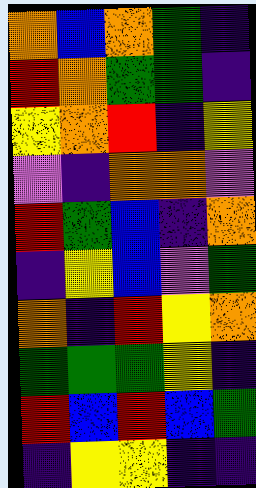[["orange", "blue", "orange", "green", "indigo"], ["red", "orange", "green", "green", "indigo"], ["yellow", "orange", "red", "indigo", "yellow"], ["violet", "indigo", "orange", "orange", "violet"], ["red", "green", "blue", "indigo", "orange"], ["indigo", "yellow", "blue", "violet", "green"], ["orange", "indigo", "red", "yellow", "orange"], ["green", "green", "green", "yellow", "indigo"], ["red", "blue", "red", "blue", "green"], ["indigo", "yellow", "yellow", "indigo", "indigo"]]